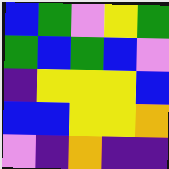[["blue", "green", "violet", "yellow", "green"], ["green", "blue", "green", "blue", "violet"], ["indigo", "yellow", "yellow", "yellow", "blue"], ["blue", "blue", "yellow", "yellow", "orange"], ["violet", "indigo", "orange", "indigo", "indigo"]]